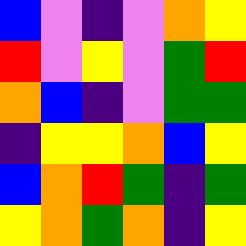[["blue", "violet", "indigo", "violet", "orange", "yellow"], ["red", "violet", "yellow", "violet", "green", "red"], ["orange", "blue", "indigo", "violet", "green", "green"], ["indigo", "yellow", "yellow", "orange", "blue", "yellow"], ["blue", "orange", "red", "green", "indigo", "green"], ["yellow", "orange", "green", "orange", "indigo", "yellow"]]